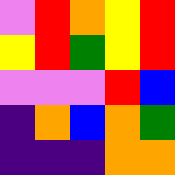[["violet", "red", "orange", "yellow", "red"], ["yellow", "red", "green", "yellow", "red"], ["violet", "violet", "violet", "red", "blue"], ["indigo", "orange", "blue", "orange", "green"], ["indigo", "indigo", "indigo", "orange", "orange"]]